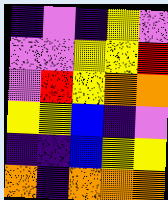[["indigo", "violet", "indigo", "yellow", "violet"], ["violet", "violet", "yellow", "yellow", "red"], ["violet", "red", "yellow", "orange", "orange"], ["yellow", "yellow", "blue", "indigo", "violet"], ["indigo", "indigo", "blue", "yellow", "yellow"], ["orange", "indigo", "orange", "orange", "orange"]]